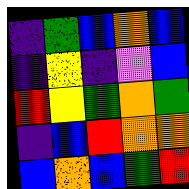[["indigo", "green", "blue", "orange", "blue"], ["indigo", "yellow", "indigo", "violet", "blue"], ["red", "yellow", "green", "orange", "green"], ["indigo", "blue", "red", "orange", "orange"], ["blue", "orange", "blue", "green", "red"]]